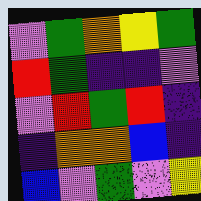[["violet", "green", "orange", "yellow", "green"], ["red", "green", "indigo", "indigo", "violet"], ["violet", "red", "green", "red", "indigo"], ["indigo", "orange", "orange", "blue", "indigo"], ["blue", "violet", "green", "violet", "yellow"]]